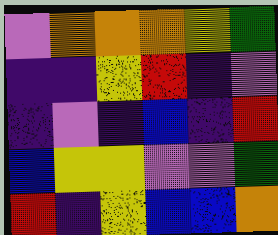[["violet", "orange", "orange", "orange", "yellow", "green"], ["indigo", "indigo", "yellow", "red", "indigo", "violet"], ["indigo", "violet", "indigo", "blue", "indigo", "red"], ["blue", "yellow", "yellow", "violet", "violet", "green"], ["red", "indigo", "yellow", "blue", "blue", "orange"]]